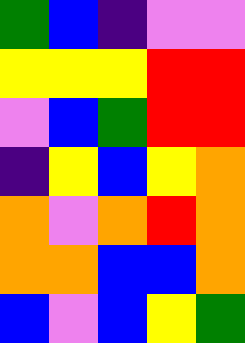[["green", "blue", "indigo", "violet", "violet"], ["yellow", "yellow", "yellow", "red", "red"], ["violet", "blue", "green", "red", "red"], ["indigo", "yellow", "blue", "yellow", "orange"], ["orange", "violet", "orange", "red", "orange"], ["orange", "orange", "blue", "blue", "orange"], ["blue", "violet", "blue", "yellow", "green"]]